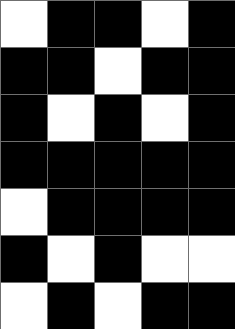[["white", "black", "black", "white", "black"], ["black", "black", "white", "black", "black"], ["black", "white", "black", "white", "black"], ["black", "black", "black", "black", "black"], ["white", "black", "black", "black", "black"], ["black", "white", "black", "white", "white"], ["white", "black", "white", "black", "black"]]